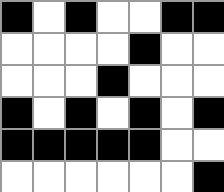[["black", "white", "black", "white", "white", "black", "black"], ["white", "white", "white", "white", "black", "white", "white"], ["white", "white", "white", "black", "white", "white", "white"], ["black", "white", "black", "white", "black", "white", "black"], ["black", "black", "black", "black", "black", "white", "white"], ["white", "white", "white", "white", "white", "white", "black"]]